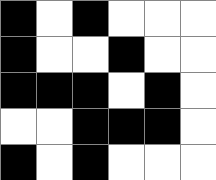[["black", "white", "black", "white", "white", "white"], ["black", "white", "white", "black", "white", "white"], ["black", "black", "black", "white", "black", "white"], ["white", "white", "black", "black", "black", "white"], ["black", "white", "black", "white", "white", "white"]]